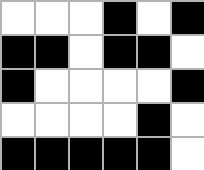[["white", "white", "white", "black", "white", "black"], ["black", "black", "white", "black", "black", "white"], ["black", "white", "white", "white", "white", "black"], ["white", "white", "white", "white", "black", "white"], ["black", "black", "black", "black", "black", "white"]]